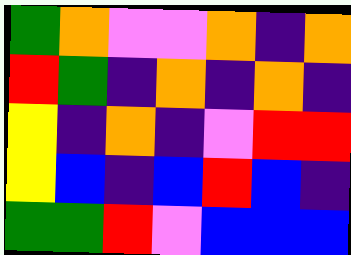[["green", "orange", "violet", "violet", "orange", "indigo", "orange"], ["red", "green", "indigo", "orange", "indigo", "orange", "indigo"], ["yellow", "indigo", "orange", "indigo", "violet", "red", "red"], ["yellow", "blue", "indigo", "blue", "red", "blue", "indigo"], ["green", "green", "red", "violet", "blue", "blue", "blue"]]